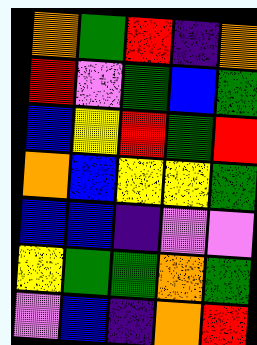[["orange", "green", "red", "indigo", "orange"], ["red", "violet", "green", "blue", "green"], ["blue", "yellow", "red", "green", "red"], ["orange", "blue", "yellow", "yellow", "green"], ["blue", "blue", "indigo", "violet", "violet"], ["yellow", "green", "green", "orange", "green"], ["violet", "blue", "indigo", "orange", "red"]]